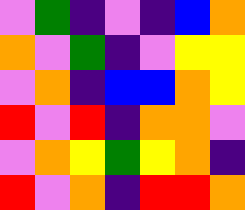[["violet", "green", "indigo", "violet", "indigo", "blue", "orange"], ["orange", "violet", "green", "indigo", "violet", "yellow", "yellow"], ["violet", "orange", "indigo", "blue", "blue", "orange", "yellow"], ["red", "violet", "red", "indigo", "orange", "orange", "violet"], ["violet", "orange", "yellow", "green", "yellow", "orange", "indigo"], ["red", "violet", "orange", "indigo", "red", "red", "orange"]]